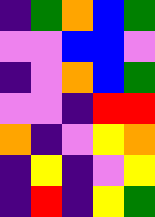[["indigo", "green", "orange", "blue", "green"], ["violet", "violet", "blue", "blue", "violet"], ["indigo", "violet", "orange", "blue", "green"], ["violet", "violet", "indigo", "red", "red"], ["orange", "indigo", "violet", "yellow", "orange"], ["indigo", "yellow", "indigo", "violet", "yellow"], ["indigo", "red", "indigo", "yellow", "green"]]